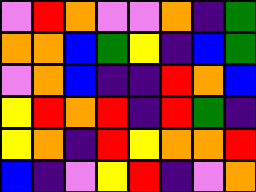[["violet", "red", "orange", "violet", "violet", "orange", "indigo", "green"], ["orange", "orange", "blue", "green", "yellow", "indigo", "blue", "green"], ["violet", "orange", "blue", "indigo", "indigo", "red", "orange", "blue"], ["yellow", "red", "orange", "red", "indigo", "red", "green", "indigo"], ["yellow", "orange", "indigo", "red", "yellow", "orange", "orange", "red"], ["blue", "indigo", "violet", "yellow", "red", "indigo", "violet", "orange"]]